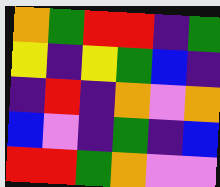[["orange", "green", "red", "red", "indigo", "green"], ["yellow", "indigo", "yellow", "green", "blue", "indigo"], ["indigo", "red", "indigo", "orange", "violet", "orange"], ["blue", "violet", "indigo", "green", "indigo", "blue"], ["red", "red", "green", "orange", "violet", "violet"]]